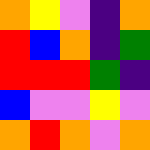[["orange", "yellow", "violet", "indigo", "orange"], ["red", "blue", "orange", "indigo", "green"], ["red", "red", "red", "green", "indigo"], ["blue", "violet", "violet", "yellow", "violet"], ["orange", "red", "orange", "violet", "orange"]]